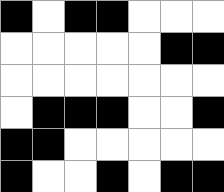[["black", "white", "black", "black", "white", "white", "white"], ["white", "white", "white", "white", "white", "black", "black"], ["white", "white", "white", "white", "white", "white", "white"], ["white", "black", "black", "black", "white", "white", "black"], ["black", "black", "white", "white", "white", "white", "white"], ["black", "white", "white", "black", "white", "black", "black"]]